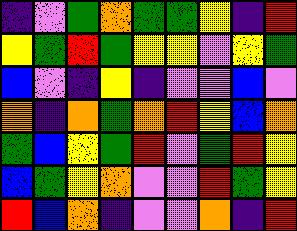[["indigo", "violet", "green", "orange", "green", "green", "yellow", "indigo", "red"], ["yellow", "green", "red", "green", "yellow", "yellow", "violet", "yellow", "green"], ["blue", "violet", "indigo", "yellow", "indigo", "violet", "violet", "blue", "violet"], ["orange", "indigo", "orange", "green", "orange", "red", "yellow", "blue", "orange"], ["green", "blue", "yellow", "green", "red", "violet", "green", "red", "yellow"], ["blue", "green", "yellow", "orange", "violet", "violet", "red", "green", "yellow"], ["red", "blue", "orange", "indigo", "violet", "violet", "orange", "indigo", "red"]]